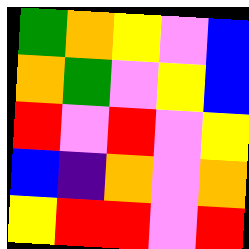[["green", "orange", "yellow", "violet", "blue"], ["orange", "green", "violet", "yellow", "blue"], ["red", "violet", "red", "violet", "yellow"], ["blue", "indigo", "orange", "violet", "orange"], ["yellow", "red", "red", "violet", "red"]]